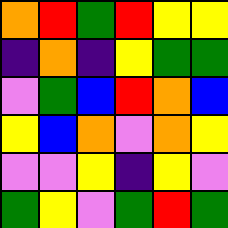[["orange", "red", "green", "red", "yellow", "yellow"], ["indigo", "orange", "indigo", "yellow", "green", "green"], ["violet", "green", "blue", "red", "orange", "blue"], ["yellow", "blue", "orange", "violet", "orange", "yellow"], ["violet", "violet", "yellow", "indigo", "yellow", "violet"], ["green", "yellow", "violet", "green", "red", "green"]]